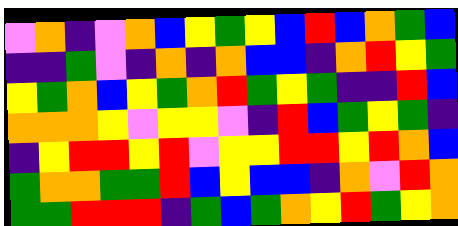[["violet", "orange", "indigo", "violet", "orange", "blue", "yellow", "green", "yellow", "blue", "red", "blue", "orange", "green", "blue"], ["indigo", "indigo", "green", "violet", "indigo", "orange", "indigo", "orange", "blue", "blue", "indigo", "orange", "red", "yellow", "green"], ["yellow", "green", "orange", "blue", "yellow", "green", "orange", "red", "green", "yellow", "green", "indigo", "indigo", "red", "blue"], ["orange", "orange", "orange", "yellow", "violet", "yellow", "yellow", "violet", "indigo", "red", "blue", "green", "yellow", "green", "indigo"], ["indigo", "yellow", "red", "red", "yellow", "red", "violet", "yellow", "yellow", "red", "red", "yellow", "red", "orange", "blue"], ["green", "orange", "orange", "green", "green", "red", "blue", "yellow", "blue", "blue", "indigo", "orange", "violet", "red", "orange"], ["green", "green", "red", "red", "red", "indigo", "green", "blue", "green", "orange", "yellow", "red", "green", "yellow", "orange"]]